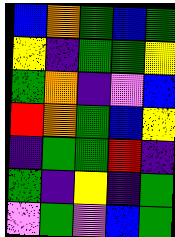[["blue", "orange", "green", "blue", "green"], ["yellow", "indigo", "green", "green", "yellow"], ["green", "orange", "indigo", "violet", "blue"], ["red", "orange", "green", "blue", "yellow"], ["indigo", "green", "green", "red", "indigo"], ["green", "indigo", "yellow", "indigo", "green"], ["violet", "green", "violet", "blue", "green"]]